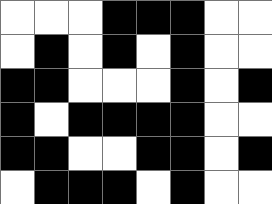[["white", "white", "white", "black", "black", "black", "white", "white"], ["white", "black", "white", "black", "white", "black", "white", "white"], ["black", "black", "white", "white", "white", "black", "white", "black"], ["black", "white", "black", "black", "black", "black", "white", "white"], ["black", "black", "white", "white", "black", "black", "white", "black"], ["white", "black", "black", "black", "white", "black", "white", "white"]]